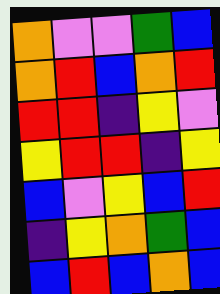[["orange", "violet", "violet", "green", "blue"], ["orange", "red", "blue", "orange", "red"], ["red", "red", "indigo", "yellow", "violet"], ["yellow", "red", "red", "indigo", "yellow"], ["blue", "violet", "yellow", "blue", "red"], ["indigo", "yellow", "orange", "green", "blue"], ["blue", "red", "blue", "orange", "blue"]]